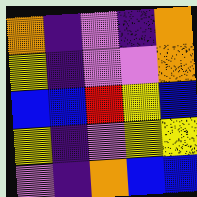[["orange", "indigo", "violet", "indigo", "orange"], ["yellow", "indigo", "violet", "violet", "orange"], ["blue", "blue", "red", "yellow", "blue"], ["yellow", "indigo", "violet", "yellow", "yellow"], ["violet", "indigo", "orange", "blue", "blue"]]